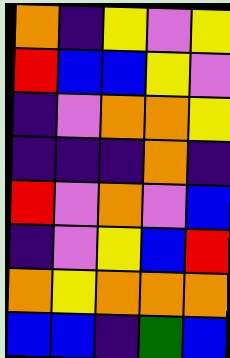[["orange", "indigo", "yellow", "violet", "yellow"], ["red", "blue", "blue", "yellow", "violet"], ["indigo", "violet", "orange", "orange", "yellow"], ["indigo", "indigo", "indigo", "orange", "indigo"], ["red", "violet", "orange", "violet", "blue"], ["indigo", "violet", "yellow", "blue", "red"], ["orange", "yellow", "orange", "orange", "orange"], ["blue", "blue", "indigo", "green", "blue"]]